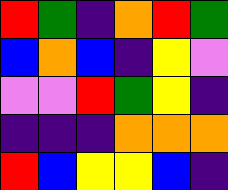[["red", "green", "indigo", "orange", "red", "green"], ["blue", "orange", "blue", "indigo", "yellow", "violet"], ["violet", "violet", "red", "green", "yellow", "indigo"], ["indigo", "indigo", "indigo", "orange", "orange", "orange"], ["red", "blue", "yellow", "yellow", "blue", "indigo"]]